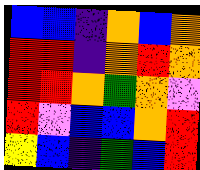[["blue", "blue", "indigo", "orange", "blue", "orange"], ["red", "red", "indigo", "orange", "red", "orange"], ["red", "red", "orange", "green", "orange", "violet"], ["red", "violet", "blue", "blue", "orange", "red"], ["yellow", "blue", "indigo", "green", "blue", "red"]]